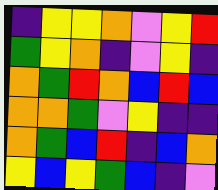[["indigo", "yellow", "yellow", "orange", "violet", "yellow", "red"], ["green", "yellow", "orange", "indigo", "violet", "yellow", "indigo"], ["orange", "green", "red", "orange", "blue", "red", "blue"], ["orange", "orange", "green", "violet", "yellow", "indigo", "indigo"], ["orange", "green", "blue", "red", "indigo", "blue", "orange"], ["yellow", "blue", "yellow", "green", "blue", "indigo", "violet"]]